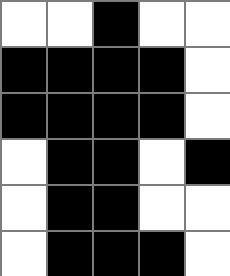[["white", "white", "black", "white", "white"], ["black", "black", "black", "black", "white"], ["black", "black", "black", "black", "white"], ["white", "black", "black", "white", "black"], ["white", "black", "black", "white", "white"], ["white", "black", "black", "black", "white"]]